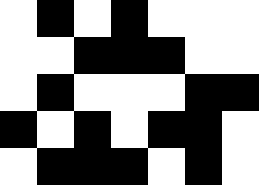[["white", "black", "white", "black", "white", "white", "white"], ["white", "white", "black", "black", "black", "white", "white"], ["white", "black", "white", "white", "white", "black", "black"], ["black", "white", "black", "white", "black", "black", "white"], ["white", "black", "black", "black", "white", "black", "white"]]